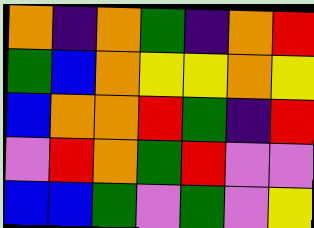[["orange", "indigo", "orange", "green", "indigo", "orange", "red"], ["green", "blue", "orange", "yellow", "yellow", "orange", "yellow"], ["blue", "orange", "orange", "red", "green", "indigo", "red"], ["violet", "red", "orange", "green", "red", "violet", "violet"], ["blue", "blue", "green", "violet", "green", "violet", "yellow"]]